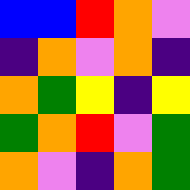[["blue", "blue", "red", "orange", "violet"], ["indigo", "orange", "violet", "orange", "indigo"], ["orange", "green", "yellow", "indigo", "yellow"], ["green", "orange", "red", "violet", "green"], ["orange", "violet", "indigo", "orange", "green"]]